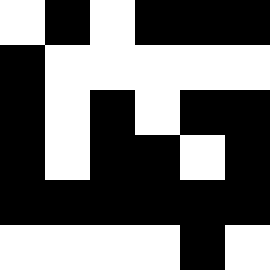[["white", "black", "white", "black", "black", "black"], ["black", "white", "white", "white", "white", "white"], ["black", "white", "black", "white", "black", "black"], ["black", "white", "black", "black", "white", "black"], ["black", "black", "black", "black", "black", "black"], ["white", "white", "white", "white", "black", "white"]]